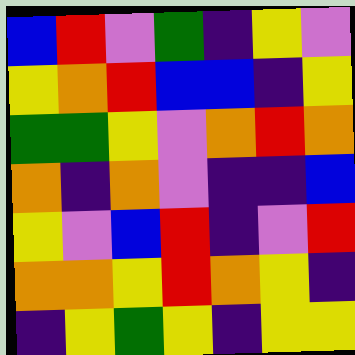[["blue", "red", "violet", "green", "indigo", "yellow", "violet"], ["yellow", "orange", "red", "blue", "blue", "indigo", "yellow"], ["green", "green", "yellow", "violet", "orange", "red", "orange"], ["orange", "indigo", "orange", "violet", "indigo", "indigo", "blue"], ["yellow", "violet", "blue", "red", "indigo", "violet", "red"], ["orange", "orange", "yellow", "red", "orange", "yellow", "indigo"], ["indigo", "yellow", "green", "yellow", "indigo", "yellow", "yellow"]]